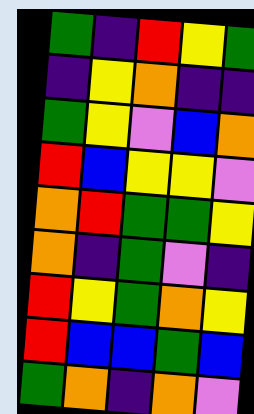[["green", "indigo", "red", "yellow", "green"], ["indigo", "yellow", "orange", "indigo", "indigo"], ["green", "yellow", "violet", "blue", "orange"], ["red", "blue", "yellow", "yellow", "violet"], ["orange", "red", "green", "green", "yellow"], ["orange", "indigo", "green", "violet", "indigo"], ["red", "yellow", "green", "orange", "yellow"], ["red", "blue", "blue", "green", "blue"], ["green", "orange", "indigo", "orange", "violet"]]